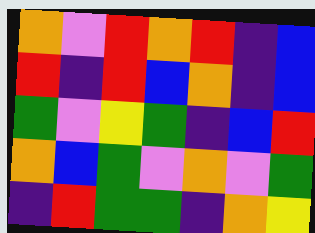[["orange", "violet", "red", "orange", "red", "indigo", "blue"], ["red", "indigo", "red", "blue", "orange", "indigo", "blue"], ["green", "violet", "yellow", "green", "indigo", "blue", "red"], ["orange", "blue", "green", "violet", "orange", "violet", "green"], ["indigo", "red", "green", "green", "indigo", "orange", "yellow"]]